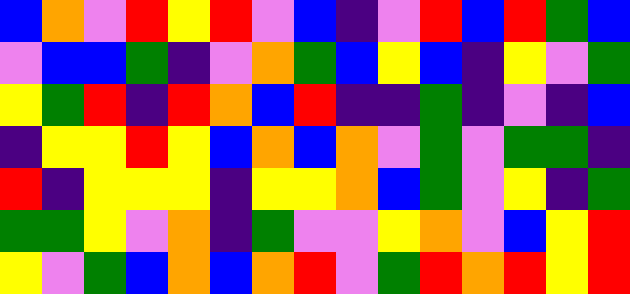[["blue", "orange", "violet", "red", "yellow", "red", "violet", "blue", "indigo", "violet", "red", "blue", "red", "green", "blue"], ["violet", "blue", "blue", "green", "indigo", "violet", "orange", "green", "blue", "yellow", "blue", "indigo", "yellow", "violet", "green"], ["yellow", "green", "red", "indigo", "red", "orange", "blue", "red", "indigo", "indigo", "green", "indigo", "violet", "indigo", "blue"], ["indigo", "yellow", "yellow", "red", "yellow", "blue", "orange", "blue", "orange", "violet", "green", "violet", "green", "green", "indigo"], ["red", "indigo", "yellow", "yellow", "yellow", "indigo", "yellow", "yellow", "orange", "blue", "green", "violet", "yellow", "indigo", "green"], ["green", "green", "yellow", "violet", "orange", "indigo", "green", "violet", "violet", "yellow", "orange", "violet", "blue", "yellow", "red"], ["yellow", "violet", "green", "blue", "orange", "blue", "orange", "red", "violet", "green", "red", "orange", "red", "yellow", "red"]]